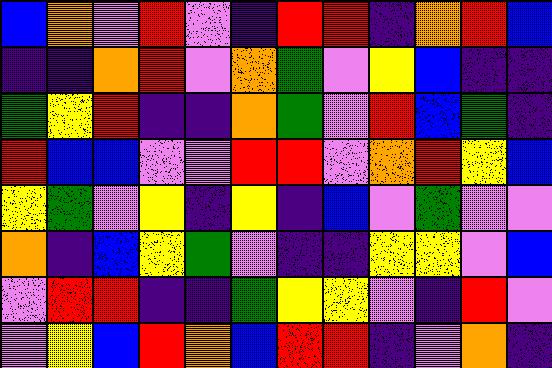[["blue", "orange", "violet", "red", "violet", "indigo", "red", "red", "indigo", "orange", "red", "blue"], ["indigo", "indigo", "orange", "red", "violet", "orange", "green", "violet", "yellow", "blue", "indigo", "indigo"], ["green", "yellow", "red", "indigo", "indigo", "orange", "green", "violet", "red", "blue", "green", "indigo"], ["red", "blue", "blue", "violet", "violet", "red", "red", "violet", "orange", "red", "yellow", "blue"], ["yellow", "green", "violet", "yellow", "indigo", "yellow", "indigo", "blue", "violet", "green", "violet", "violet"], ["orange", "indigo", "blue", "yellow", "green", "violet", "indigo", "indigo", "yellow", "yellow", "violet", "blue"], ["violet", "red", "red", "indigo", "indigo", "green", "yellow", "yellow", "violet", "indigo", "red", "violet"], ["violet", "yellow", "blue", "red", "orange", "blue", "red", "red", "indigo", "violet", "orange", "indigo"]]